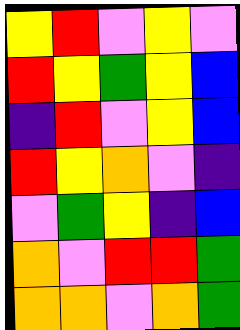[["yellow", "red", "violet", "yellow", "violet"], ["red", "yellow", "green", "yellow", "blue"], ["indigo", "red", "violet", "yellow", "blue"], ["red", "yellow", "orange", "violet", "indigo"], ["violet", "green", "yellow", "indigo", "blue"], ["orange", "violet", "red", "red", "green"], ["orange", "orange", "violet", "orange", "green"]]